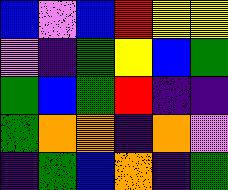[["blue", "violet", "blue", "red", "yellow", "yellow"], ["violet", "indigo", "green", "yellow", "blue", "green"], ["green", "blue", "green", "red", "indigo", "indigo"], ["green", "orange", "orange", "indigo", "orange", "violet"], ["indigo", "green", "blue", "orange", "indigo", "green"]]